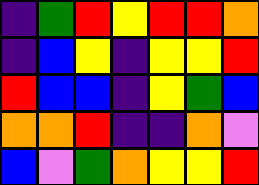[["indigo", "green", "red", "yellow", "red", "red", "orange"], ["indigo", "blue", "yellow", "indigo", "yellow", "yellow", "red"], ["red", "blue", "blue", "indigo", "yellow", "green", "blue"], ["orange", "orange", "red", "indigo", "indigo", "orange", "violet"], ["blue", "violet", "green", "orange", "yellow", "yellow", "red"]]